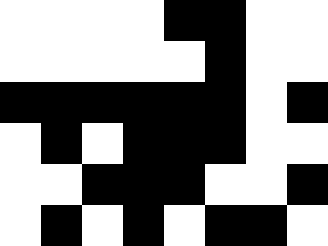[["white", "white", "white", "white", "black", "black", "white", "white"], ["white", "white", "white", "white", "white", "black", "white", "white"], ["black", "black", "black", "black", "black", "black", "white", "black"], ["white", "black", "white", "black", "black", "black", "white", "white"], ["white", "white", "black", "black", "black", "white", "white", "black"], ["white", "black", "white", "black", "white", "black", "black", "white"]]